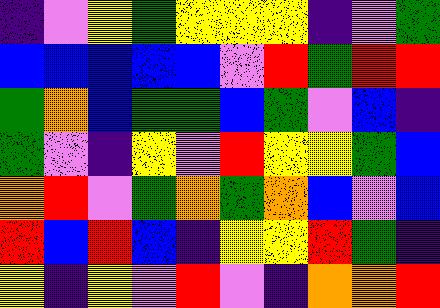[["indigo", "violet", "yellow", "green", "yellow", "yellow", "yellow", "indigo", "violet", "green"], ["blue", "blue", "blue", "blue", "blue", "violet", "red", "green", "red", "red"], ["green", "orange", "blue", "green", "green", "blue", "green", "violet", "blue", "indigo"], ["green", "violet", "indigo", "yellow", "violet", "red", "yellow", "yellow", "green", "blue"], ["orange", "red", "violet", "green", "orange", "green", "orange", "blue", "violet", "blue"], ["red", "blue", "red", "blue", "indigo", "yellow", "yellow", "red", "green", "indigo"], ["yellow", "indigo", "yellow", "violet", "red", "violet", "indigo", "orange", "orange", "red"]]